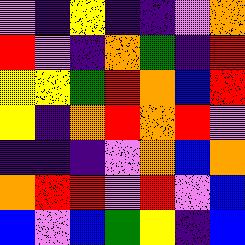[["violet", "indigo", "yellow", "indigo", "indigo", "violet", "orange"], ["red", "violet", "indigo", "orange", "green", "indigo", "red"], ["yellow", "yellow", "green", "red", "orange", "blue", "red"], ["yellow", "indigo", "orange", "red", "orange", "red", "violet"], ["indigo", "indigo", "indigo", "violet", "orange", "blue", "orange"], ["orange", "red", "red", "violet", "red", "violet", "blue"], ["blue", "violet", "blue", "green", "yellow", "indigo", "blue"]]